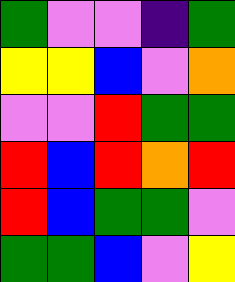[["green", "violet", "violet", "indigo", "green"], ["yellow", "yellow", "blue", "violet", "orange"], ["violet", "violet", "red", "green", "green"], ["red", "blue", "red", "orange", "red"], ["red", "blue", "green", "green", "violet"], ["green", "green", "blue", "violet", "yellow"]]